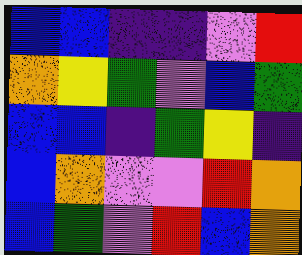[["blue", "blue", "indigo", "indigo", "violet", "red"], ["orange", "yellow", "green", "violet", "blue", "green"], ["blue", "blue", "indigo", "green", "yellow", "indigo"], ["blue", "orange", "violet", "violet", "red", "orange"], ["blue", "green", "violet", "red", "blue", "orange"]]